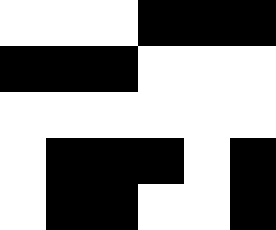[["white", "white", "white", "black", "black", "black"], ["black", "black", "black", "white", "white", "white"], ["white", "white", "white", "white", "white", "white"], ["white", "black", "black", "black", "white", "black"], ["white", "black", "black", "white", "white", "black"]]